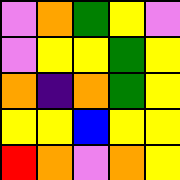[["violet", "orange", "green", "yellow", "violet"], ["violet", "yellow", "yellow", "green", "yellow"], ["orange", "indigo", "orange", "green", "yellow"], ["yellow", "yellow", "blue", "yellow", "yellow"], ["red", "orange", "violet", "orange", "yellow"]]